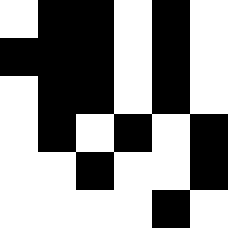[["white", "black", "black", "white", "black", "white"], ["black", "black", "black", "white", "black", "white"], ["white", "black", "black", "white", "black", "white"], ["white", "black", "white", "black", "white", "black"], ["white", "white", "black", "white", "white", "black"], ["white", "white", "white", "white", "black", "white"]]